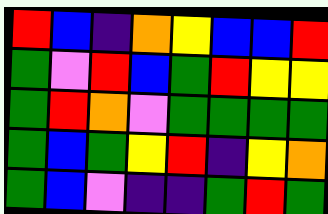[["red", "blue", "indigo", "orange", "yellow", "blue", "blue", "red"], ["green", "violet", "red", "blue", "green", "red", "yellow", "yellow"], ["green", "red", "orange", "violet", "green", "green", "green", "green"], ["green", "blue", "green", "yellow", "red", "indigo", "yellow", "orange"], ["green", "blue", "violet", "indigo", "indigo", "green", "red", "green"]]